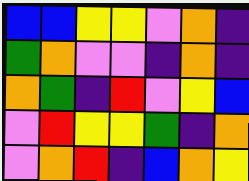[["blue", "blue", "yellow", "yellow", "violet", "orange", "indigo"], ["green", "orange", "violet", "violet", "indigo", "orange", "indigo"], ["orange", "green", "indigo", "red", "violet", "yellow", "blue"], ["violet", "red", "yellow", "yellow", "green", "indigo", "orange"], ["violet", "orange", "red", "indigo", "blue", "orange", "yellow"]]